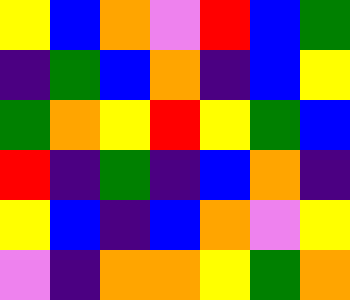[["yellow", "blue", "orange", "violet", "red", "blue", "green"], ["indigo", "green", "blue", "orange", "indigo", "blue", "yellow"], ["green", "orange", "yellow", "red", "yellow", "green", "blue"], ["red", "indigo", "green", "indigo", "blue", "orange", "indigo"], ["yellow", "blue", "indigo", "blue", "orange", "violet", "yellow"], ["violet", "indigo", "orange", "orange", "yellow", "green", "orange"]]